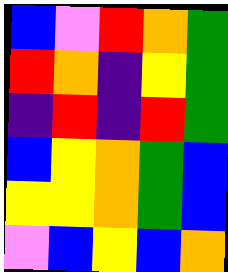[["blue", "violet", "red", "orange", "green"], ["red", "orange", "indigo", "yellow", "green"], ["indigo", "red", "indigo", "red", "green"], ["blue", "yellow", "orange", "green", "blue"], ["yellow", "yellow", "orange", "green", "blue"], ["violet", "blue", "yellow", "blue", "orange"]]